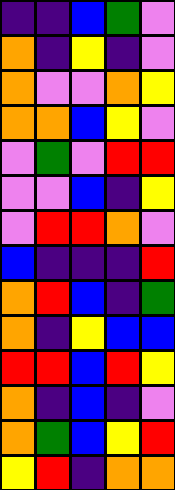[["indigo", "indigo", "blue", "green", "violet"], ["orange", "indigo", "yellow", "indigo", "violet"], ["orange", "violet", "violet", "orange", "yellow"], ["orange", "orange", "blue", "yellow", "violet"], ["violet", "green", "violet", "red", "red"], ["violet", "violet", "blue", "indigo", "yellow"], ["violet", "red", "red", "orange", "violet"], ["blue", "indigo", "indigo", "indigo", "red"], ["orange", "red", "blue", "indigo", "green"], ["orange", "indigo", "yellow", "blue", "blue"], ["red", "red", "blue", "red", "yellow"], ["orange", "indigo", "blue", "indigo", "violet"], ["orange", "green", "blue", "yellow", "red"], ["yellow", "red", "indigo", "orange", "orange"]]